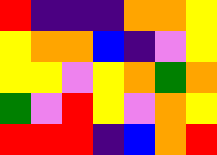[["red", "indigo", "indigo", "indigo", "orange", "orange", "yellow"], ["yellow", "orange", "orange", "blue", "indigo", "violet", "yellow"], ["yellow", "yellow", "violet", "yellow", "orange", "green", "orange"], ["green", "violet", "red", "yellow", "violet", "orange", "yellow"], ["red", "red", "red", "indigo", "blue", "orange", "red"]]